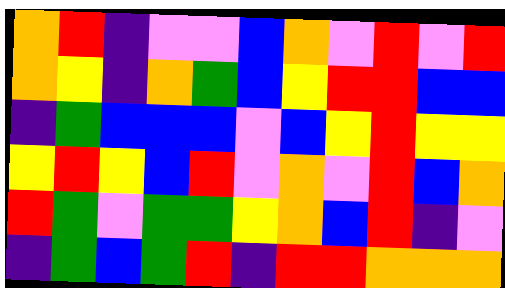[["orange", "red", "indigo", "violet", "violet", "blue", "orange", "violet", "red", "violet", "red"], ["orange", "yellow", "indigo", "orange", "green", "blue", "yellow", "red", "red", "blue", "blue"], ["indigo", "green", "blue", "blue", "blue", "violet", "blue", "yellow", "red", "yellow", "yellow"], ["yellow", "red", "yellow", "blue", "red", "violet", "orange", "violet", "red", "blue", "orange"], ["red", "green", "violet", "green", "green", "yellow", "orange", "blue", "red", "indigo", "violet"], ["indigo", "green", "blue", "green", "red", "indigo", "red", "red", "orange", "orange", "orange"]]